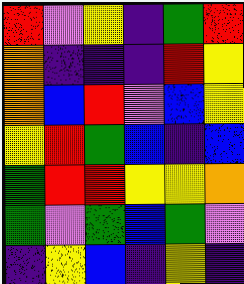[["red", "violet", "yellow", "indigo", "green", "red"], ["orange", "indigo", "indigo", "indigo", "red", "yellow"], ["orange", "blue", "red", "violet", "blue", "yellow"], ["yellow", "red", "green", "blue", "indigo", "blue"], ["green", "red", "red", "yellow", "yellow", "orange"], ["green", "violet", "green", "blue", "green", "violet"], ["indigo", "yellow", "blue", "indigo", "yellow", "indigo"]]